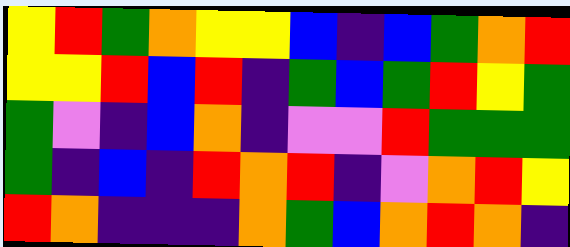[["yellow", "red", "green", "orange", "yellow", "yellow", "blue", "indigo", "blue", "green", "orange", "red"], ["yellow", "yellow", "red", "blue", "red", "indigo", "green", "blue", "green", "red", "yellow", "green"], ["green", "violet", "indigo", "blue", "orange", "indigo", "violet", "violet", "red", "green", "green", "green"], ["green", "indigo", "blue", "indigo", "red", "orange", "red", "indigo", "violet", "orange", "red", "yellow"], ["red", "orange", "indigo", "indigo", "indigo", "orange", "green", "blue", "orange", "red", "orange", "indigo"]]